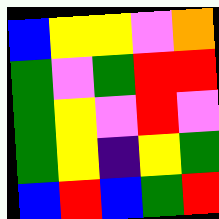[["blue", "yellow", "yellow", "violet", "orange"], ["green", "violet", "green", "red", "red"], ["green", "yellow", "violet", "red", "violet"], ["green", "yellow", "indigo", "yellow", "green"], ["blue", "red", "blue", "green", "red"]]